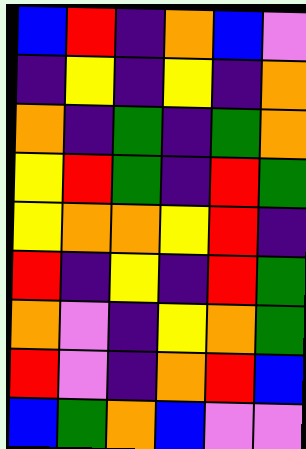[["blue", "red", "indigo", "orange", "blue", "violet"], ["indigo", "yellow", "indigo", "yellow", "indigo", "orange"], ["orange", "indigo", "green", "indigo", "green", "orange"], ["yellow", "red", "green", "indigo", "red", "green"], ["yellow", "orange", "orange", "yellow", "red", "indigo"], ["red", "indigo", "yellow", "indigo", "red", "green"], ["orange", "violet", "indigo", "yellow", "orange", "green"], ["red", "violet", "indigo", "orange", "red", "blue"], ["blue", "green", "orange", "blue", "violet", "violet"]]